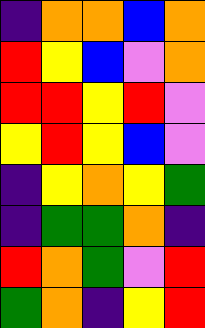[["indigo", "orange", "orange", "blue", "orange"], ["red", "yellow", "blue", "violet", "orange"], ["red", "red", "yellow", "red", "violet"], ["yellow", "red", "yellow", "blue", "violet"], ["indigo", "yellow", "orange", "yellow", "green"], ["indigo", "green", "green", "orange", "indigo"], ["red", "orange", "green", "violet", "red"], ["green", "orange", "indigo", "yellow", "red"]]